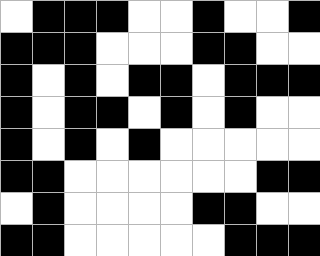[["white", "black", "black", "black", "white", "white", "black", "white", "white", "black"], ["black", "black", "black", "white", "white", "white", "black", "black", "white", "white"], ["black", "white", "black", "white", "black", "black", "white", "black", "black", "black"], ["black", "white", "black", "black", "white", "black", "white", "black", "white", "white"], ["black", "white", "black", "white", "black", "white", "white", "white", "white", "white"], ["black", "black", "white", "white", "white", "white", "white", "white", "black", "black"], ["white", "black", "white", "white", "white", "white", "black", "black", "white", "white"], ["black", "black", "white", "white", "white", "white", "white", "black", "black", "black"]]